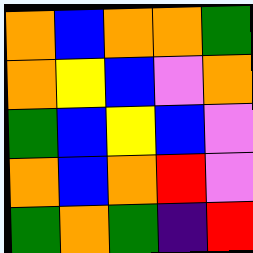[["orange", "blue", "orange", "orange", "green"], ["orange", "yellow", "blue", "violet", "orange"], ["green", "blue", "yellow", "blue", "violet"], ["orange", "blue", "orange", "red", "violet"], ["green", "orange", "green", "indigo", "red"]]